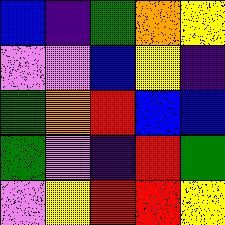[["blue", "indigo", "green", "orange", "yellow"], ["violet", "violet", "blue", "yellow", "indigo"], ["green", "orange", "red", "blue", "blue"], ["green", "violet", "indigo", "red", "green"], ["violet", "yellow", "red", "red", "yellow"]]